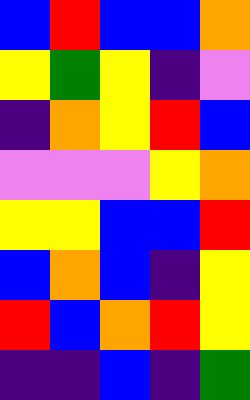[["blue", "red", "blue", "blue", "orange"], ["yellow", "green", "yellow", "indigo", "violet"], ["indigo", "orange", "yellow", "red", "blue"], ["violet", "violet", "violet", "yellow", "orange"], ["yellow", "yellow", "blue", "blue", "red"], ["blue", "orange", "blue", "indigo", "yellow"], ["red", "blue", "orange", "red", "yellow"], ["indigo", "indigo", "blue", "indigo", "green"]]